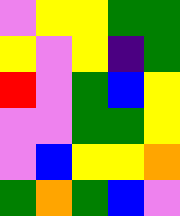[["violet", "yellow", "yellow", "green", "green"], ["yellow", "violet", "yellow", "indigo", "green"], ["red", "violet", "green", "blue", "yellow"], ["violet", "violet", "green", "green", "yellow"], ["violet", "blue", "yellow", "yellow", "orange"], ["green", "orange", "green", "blue", "violet"]]